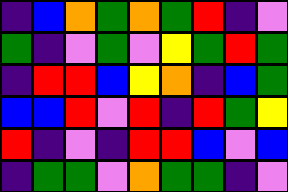[["indigo", "blue", "orange", "green", "orange", "green", "red", "indigo", "violet"], ["green", "indigo", "violet", "green", "violet", "yellow", "green", "red", "green"], ["indigo", "red", "red", "blue", "yellow", "orange", "indigo", "blue", "green"], ["blue", "blue", "red", "violet", "red", "indigo", "red", "green", "yellow"], ["red", "indigo", "violet", "indigo", "red", "red", "blue", "violet", "blue"], ["indigo", "green", "green", "violet", "orange", "green", "green", "indigo", "violet"]]